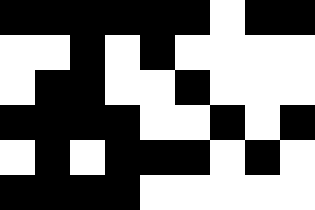[["black", "black", "black", "black", "black", "black", "white", "black", "black"], ["white", "white", "black", "white", "black", "white", "white", "white", "white"], ["white", "black", "black", "white", "white", "black", "white", "white", "white"], ["black", "black", "black", "black", "white", "white", "black", "white", "black"], ["white", "black", "white", "black", "black", "black", "white", "black", "white"], ["black", "black", "black", "black", "white", "white", "white", "white", "white"]]